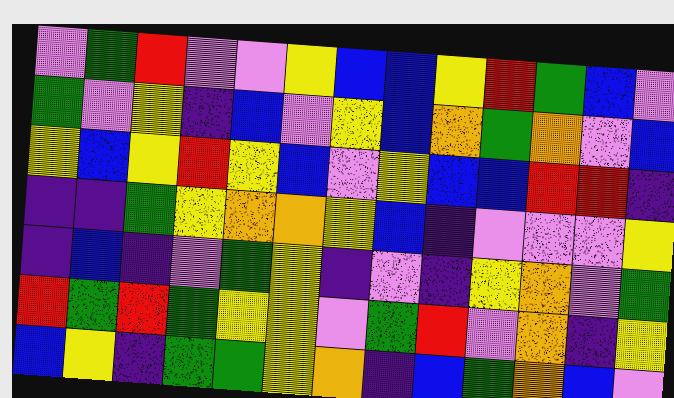[["violet", "green", "red", "violet", "violet", "yellow", "blue", "blue", "yellow", "red", "green", "blue", "violet"], ["green", "violet", "yellow", "indigo", "blue", "violet", "yellow", "blue", "orange", "green", "orange", "violet", "blue"], ["yellow", "blue", "yellow", "red", "yellow", "blue", "violet", "yellow", "blue", "blue", "red", "red", "indigo"], ["indigo", "indigo", "green", "yellow", "orange", "orange", "yellow", "blue", "indigo", "violet", "violet", "violet", "yellow"], ["indigo", "blue", "indigo", "violet", "green", "yellow", "indigo", "violet", "indigo", "yellow", "orange", "violet", "green"], ["red", "green", "red", "green", "yellow", "yellow", "violet", "green", "red", "violet", "orange", "indigo", "yellow"], ["blue", "yellow", "indigo", "green", "green", "yellow", "orange", "indigo", "blue", "green", "orange", "blue", "violet"]]